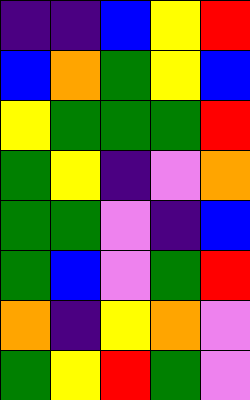[["indigo", "indigo", "blue", "yellow", "red"], ["blue", "orange", "green", "yellow", "blue"], ["yellow", "green", "green", "green", "red"], ["green", "yellow", "indigo", "violet", "orange"], ["green", "green", "violet", "indigo", "blue"], ["green", "blue", "violet", "green", "red"], ["orange", "indigo", "yellow", "orange", "violet"], ["green", "yellow", "red", "green", "violet"]]